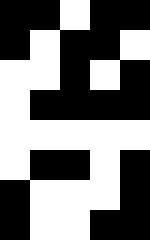[["black", "black", "white", "black", "black"], ["black", "white", "black", "black", "white"], ["white", "white", "black", "white", "black"], ["white", "black", "black", "black", "black"], ["white", "white", "white", "white", "white"], ["white", "black", "black", "white", "black"], ["black", "white", "white", "white", "black"], ["black", "white", "white", "black", "black"]]